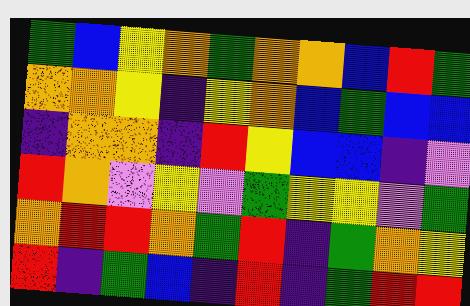[["green", "blue", "yellow", "orange", "green", "orange", "orange", "blue", "red", "green"], ["orange", "orange", "yellow", "indigo", "yellow", "orange", "blue", "green", "blue", "blue"], ["indigo", "orange", "orange", "indigo", "red", "yellow", "blue", "blue", "indigo", "violet"], ["red", "orange", "violet", "yellow", "violet", "green", "yellow", "yellow", "violet", "green"], ["orange", "red", "red", "orange", "green", "red", "indigo", "green", "orange", "yellow"], ["red", "indigo", "green", "blue", "indigo", "red", "indigo", "green", "red", "red"]]